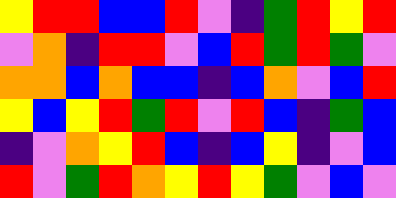[["yellow", "red", "red", "blue", "blue", "red", "violet", "indigo", "green", "red", "yellow", "red"], ["violet", "orange", "indigo", "red", "red", "violet", "blue", "red", "green", "red", "green", "violet"], ["orange", "orange", "blue", "orange", "blue", "blue", "indigo", "blue", "orange", "violet", "blue", "red"], ["yellow", "blue", "yellow", "red", "green", "red", "violet", "red", "blue", "indigo", "green", "blue"], ["indigo", "violet", "orange", "yellow", "red", "blue", "indigo", "blue", "yellow", "indigo", "violet", "blue"], ["red", "violet", "green", "red", "orange", "yellow", "red", "yellow", "green", "violet", "blue", "violet"]]